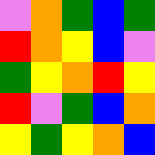[["violet", "orange", "green", "blue", "green"], ["red", "orange", "yellow", "blue", "violet"], ["green", "yellow", "orange", "red", "yellow"], ["red", "violet", "green", "blue", "orange"], ["yellow", "green", "yellow", "orange", "blue"]]